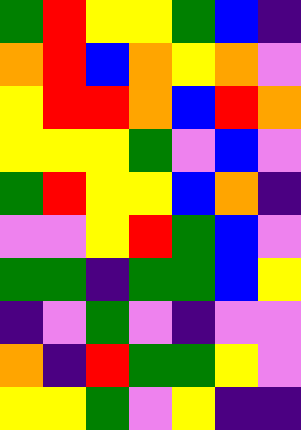[["green", "red", "yellow", "yellow", "green", "blue", "indigo"], ["orange", "red", "blue", "orange", "yellow", "orange", "violet"], ["yellow", "red", "red", "orange", "blue", "red", "orange"], ["yellow", "yellow", "yellow", "green", "violet", "blue", "violet"], ["green", "red", "yellow", "yellow", "blue", "orange", "indigo"], ["violet", "violet", "yellow", "red", "green", "blue", "violet"], ["green", "green", "indigo", "green", "green", "blue", "yellow"], ["indigo", "violet", "green", "violet", "indigo", "violet", "violet"], ["orange", "indigo", "red", "green", "green", "yellow", "violet"], ["yellow", "yellow", "green", "violet", "yellow", "indigo", "indigo"]]